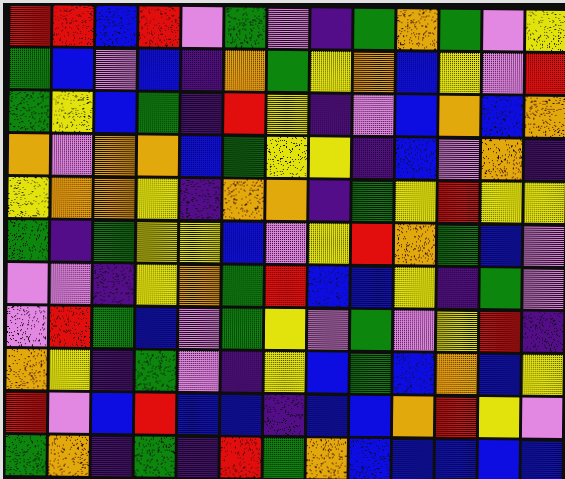[["red", "red", "blue", "red", "violet", "green", "violet", "indigo", "green", "orange", "green", "violet", "yellow"], ["green", "blue", "violet", "blue", "indigo", "orange", "green", "yellow", "orange", "blue", "yellow", "violet", "red"], ["green", "yellow", "blue", "green", "indigo", "red", "yellow", "indigo", "violet", "blue", "orange", "blue", "orange"], ["orange", "violet", "orange", "orange", "blue", "green", "yellow", "yellow", "indigo", "blue", "violet", "orange", "indigo"], ["yellow", "orange", "orange", "yellow", "indigo", "orange", "orange", "indigo", "green", "yellow", "red", "yellow", "yellow"], ["green", "indigo", "green", "yellow", "yellow", "blue", "violet", "yellow", "red", "orange", "green", "blue", "violet"], ["violet", "violet", "indigo", "yellow", "orange", "green", "red", "blue", "blue", "yellow", "indigo", "green", "violet"], ["violet", "red", "green", "blue", "violet", "green", "yellow", "violet", "green", "violet", "yellow", "red", "indigo"], ["orange", "yellow", "indigo", "green", "violet", "indigo", "yellow", "blue", "green", "blue", "orange", "blue", "yellow"], ["red", "violet", "blue", "red", "blue", "blue", "indigo", "blue", "blue", "orange", "red", "yellow", "violet"], ["green", "orange", "indigo", "green", "indigo", "red", "green", "orange", "blue", "blue", "blue", "blue", "blue"]]